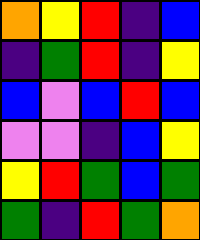[["orange", "yellow", "red", "indigo", "blue"], ["indigo", "green", "red", "indigo", "yellow"], ["blue", "violet", "blue", "red", "blue"], ["violet", "violet", "indigo", "blue", "yellow"], ["yellow", "red", "green", "blue", "green"], ["green", "indigo", "red", "green", "orange"]]